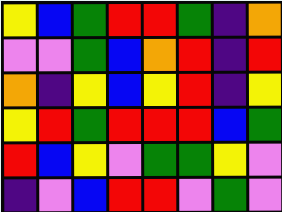[["yellow", "blue", "green", "red", "red", "green", "indigo", "orange"], ["violet", "violet", "green", "blue", "orange", "red", "indigo", "red"], ["orange", "indigo", "yellow", "blue", "yellow", "red", "indigo", "yellow"], ["yellow", "red", "green", "red", "red", "red", "blue", "green"], ["red", "blue", "yellow", "violet", "green", "green", "yellow", "violet"], ["indigo", "violet", "blue", "red", "red", "violet", "green", "violet"]]